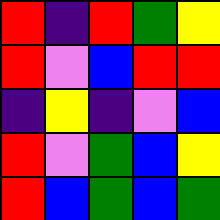[["red", "indigo", "red", "green", "yellow"], ["red", "violet", "blue", "red", "red"], ["indigo", "yellow", "indigo", "violet", "blue"], ["red", "violet", "green", "blue", "yellow"], ["red", "blue", "green", "blue", "green"]]